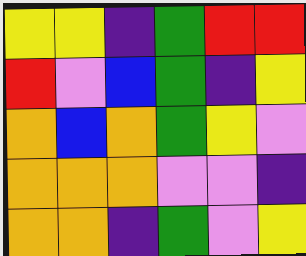[["yellow", "yellow", "indigo", "green", "red", "red"], ["red", "violet", "blue", "green", "indigo", "yellow"], ["orange", "blue", "orange", "green", "yellow", "violet"], ["orange", "orange", "orange", "violet", "violet", "indigo"], ["orange", "orange", "indigo", "green", "violet", "yellow"]]